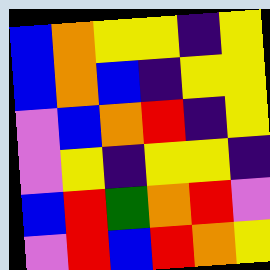[["blue", "orange", "yellow", "yellow", "indigo", "yellow"], ["blue", "orange", "blue", "indigo", "yellow", "yellow"], ["violet", "blue", "orange", "red", "indigo", "yellow"], ["violet", "yellow", "indigo", "yellow", "yellow", "indigo"], ["blue", "red", "green", "orange", "red", "violet"], ["violet", "red", "blue", "red", "orange", "yellow"]]